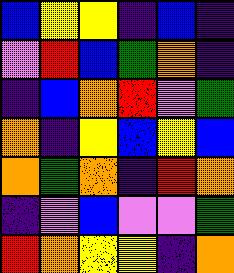[["blue", "yellow", "yellow", "indigo", "blue", "indigo"], ["violet", "red", "blue", "green", "orange", "indigo"], ["indigo", "blue", "orange", "red", "violet", "green"], ["orange", "indigo", "yellow", "blue", "yellow", "blue"], ["orange", "green", "orange", "indigo", "red", "orange"], ["indigo", "violet", "blue", "violet", "violet", "green"], ["red", "orange", "yellow", "yellow", "indigo", "orange"]]